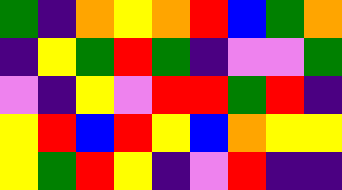[["green", "indigo", "orange", "yellow", "orange", "red", "blue", "green", "orange"], ["indigo", "yellow", "green", "red", "green", "indigo", "violet", "violet", "green"], ["violet", "indigo", "yellow", "violet", "red", "red", "green", "red", "indigo"], ["yellow", "red", "blue", "red", "yellow", "blue", "orange", "yellow", "yellow"], ["yellow", "green", "red", "yellow", "indigo", "violet", "red", "indigo", "indigo"]]